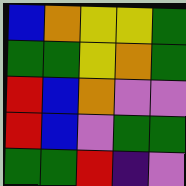[["blue", "orange", "yellow", "yellow", "green"], ["green", "green", "yellow", "orange", "green"], ["red", "blue", "orange", "violet", "violet"], ["red", "blue", "violet", "green", "green"], ["green", "green", "red", "indigo", "violet"]]